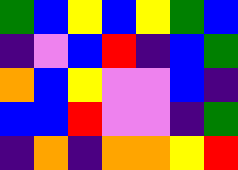[["green", "blue", "yellow", "blue", "yellow", "green", "blue"], ["indigo", "violet", "blue", "red", "indigo", "blue", "green"], ["orange", "blue", "yellow", "violet", "violet", "blue", "indigo"], ["blue", "blue", "red", "violet", "violet", "indigo", "green"], ["indigo", "orange", "indigo", "orange", "orange", "yellow", "red"]]